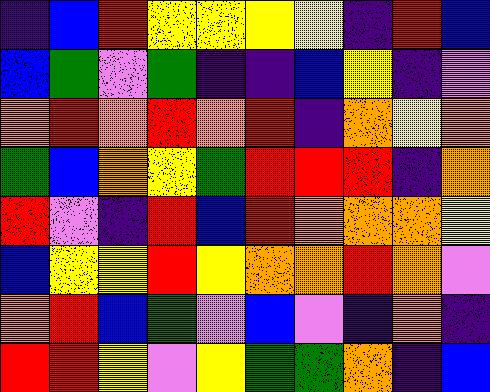[["indigo", "blue", "red", "yellow", "yellow", "yellow", "yellow", "indigo", "red", "blue"], ["blue", "green", "violet", "green", "indigo", "indigo", "blue", "yellow", "indigo", "violet"], ["orange", "red", "orange", "red", "orange", "red", "indigo", "orange", "yellow", "orange"], ["green", "blue", "orange", "yellow", "green", "red", "red", "red", "indigo", "orange"], ["red", "violet", "indigo", "red", "blue", "red", "orange", "orange", "orange", "yellow"], ["blue", "yellow", "yellow", "red", "yellow", "orange", "orange", "red", "orange", "violet"], ["orange", "red", "blue", "green", "violet", "blue", "violet", "indigo", "orange", "indigo"], ["red", "red", "yellow", "violet", "yellow", "green", "green", "orange", "indigo", "blue"]]